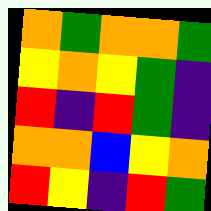[["orange", "green", "orange", "orange", "green"], ["yellow", "orange", "yellow", "green", "indigo"], ["red", "indigo", "red", "green", "indigo"], ["orange", "orange", "blue", "yellow", "orange"], ["red", "yellow", "indigo", "red", "green"]]